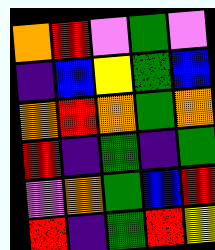[["orange", "red", "violet", "green", "violet"], ["indigo", "blue", "yellow", "green", "blue"], ["orange", "red", "orange", "green", "orange"], ["red", "indigo", "green", "indigo", "green"], ["violet", "orange", "green", "blue", "red"], ["red", "indigo", "green", "red", "yellow"]]